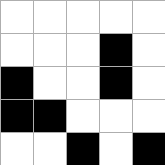[["white", "white", "white", "white", "white"], ["white", "white", "white", "black", "white"], ["black", "white", "white", "black", "white"], ["black", "black", "white", "white", "white"], ["white", "white", "black", "white", "black"]]